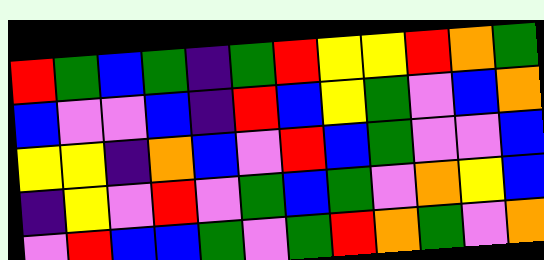[["red", "green", "blue", "green", "indigo", "green", "red", "yellow", "yellow", "red", "orange", "green"], ["blue", "violet", "violet", "blue", "indigo", "red", "blue", "yellow", "green", "violet", "blue", "orange"], ["yellow", "yellow", "indigo", "orange", "blue", "violet", "red", "blue", "green", "violet", "violet", "blue"], ["indigo", "yellow", "violet", "red", "violet", "green", "blue", "green", "violet", "orange", "yellow", "blue"], ["violet", "red", "blue", "blue", "green", "violet", "green", "red", "orange", "green", "violet", "orange"]]